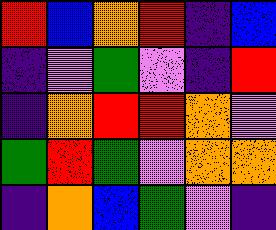[["red", "blue", "orange", "red", "indigo", "blue"], ["indigo", "violet", "green", "violet", "indigo", "red"], ["indigo", "orange", "red", "red", "orange", "violet"], ["green", "red", "green", "violet", "orange", "orange"], ["indigo", "orange", "blue", "green", "violet", "indigo"]]